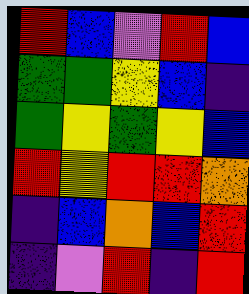[["red", "blue", "violet", "red", "blue"], ["green", "green", "yellow", "blue", "indigo"], ["green", "yellow", "green", "yellow", "blue"], ["red", "yellow", "red", "red", "orange"], ["indigo", "blue", "orange", "blue", "red"], ["indigo", "violet", "red", "indigo", "red"]]